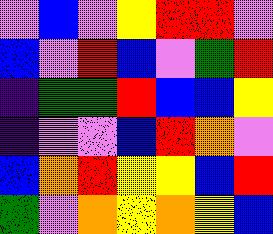[["violet", "blue", "violet", "yellow", "red", "red", "violet"], ["blue", "violet", "red", "blue", "violet", "green", "red"], ["indigo", "green", "green", "red", "blue", "blue", "yellow"], ["indigo", "violet", "violet", "blue", "red", "orange", "violet"], ["blue", "orange", "red", "yellow", "yellow", "blue", "red"], ["green", "violet", "orange", "yellow", "orange", "yellow", "blue"]]